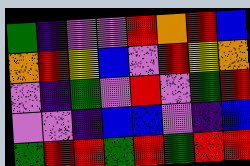[["green", "indigo", "violet", "violet", "red", "orange", "red", "blue"], ["orange", "red", "yellow", "blue", "violet", "red", "yellow", "orange"], ["violet", "indigo", "green", "violet", "red", "violet", "green", "red"], ["violet", "violet", "indigo", "blue", "blue", "violet", "indigo", "blue"], ["green", "red", "red", "green", "red", "green", "red", "red"]]